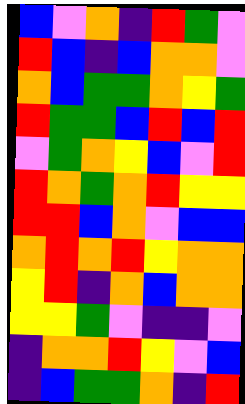[["blue", "violet", "orange", "indigo", "red", "green", "violet"], ["red", "blue", "indigo", "blue", "orange", "orange", "violet"], ["orange", "blue", "green", "green", "orange", "yellow", "green"], ["red", "green", "green", "blue", "red", "blue", "red"], ["violet", "green", "orange", "yellow", "blue", "violet", "red"], ["red", "orange", "green", "orange", "red", "yellow", "yellow"], ["red", "red", "blue", "orange", "violet", "blue", "blue"], ["orange", "red", "orange", "red", "yellow", "orange", "orange"], ["yellow", "red", "indigo", "orange", "blue", "orange", "orange"], ["yellow", "yellow", "green", "violet", "indigo", "indigo", "violet"], ["indigo", "orange", "orange", "red", "yellow", "violet", "blue"], ["indigo", "blue", "green", "green", "orange", "indigo", "red"]]